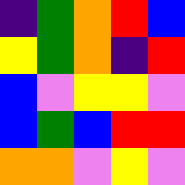[["indigo", "green", "orange", "red", "blue"], ["yellow", "green", "orange", "indigo", "red"], ["blue", "violet", "yellow", "yellow", "violet"], ["blue", "green", "blue", "red", "red"], ["orange", "orange", "violet", "yellow", "violet"]]